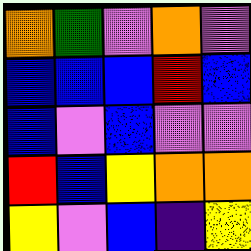[["orange", "green", "violet", "orange", "violet"], ["blue", "blue", "blue", "red", "blue"], ["blue", "violet", "blue", "violet", "violet"], ["red", "blue", "yellow", "orange", "orange"], ["yellow", "violet", "blue", "indigo", "yellow"]]